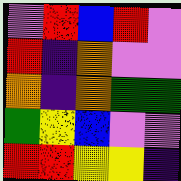[["violet", "red", "blue", "red", "violet"], ["red", "indigo", "orange", "violet", "violet"], ["orange", "indigo", "orange", "green", "green"], ["green", "yellow", "blue", "violet", "violet"], ["red", "red", "yellow", "yellow", "indigo"]]